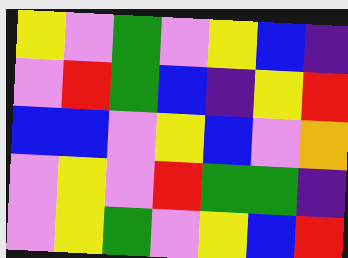[["yellow", "violet", "green", "violet", "yellow", "blue", "indigo"], ["violet", "red", "green", "blue", "indigo", "yellow", "red"], ["blue", "blue", "violet", "yellow", "blue", "violet", "orange"], ["violet", "yellow", "violet", "red", "green", "green", "indigo"], ["violet", "yellow", "green", "violet", "yellow", "blue", "red"]]